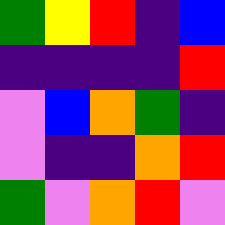[["green", "yellow", "red", "indigo", "blue"], ["indigo", "indigo", "indigo", "indigo", "red"], ["violet", "blue", "orange", "green", "indigo"], ["violet", "indigo", "indigo", "orange", "red"], ["green", "violet", "orange", "red", "violet"]]